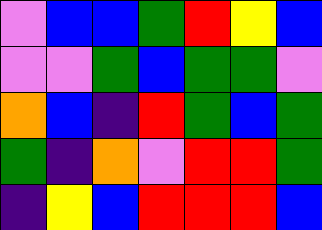[["violet", "blue", "blue", "green", "red", "yellow", "blue"], ["violet", "violet", "green", "blue", "green", "green", "violet"], ["orange", "blue", "indigo", "red", "green", "blue", "green"], ["green", "indigo", "orange", "violet", "red", "red", "green"], ["indigo", "yellow", "blue", "red", "red", "red", "blue"]]